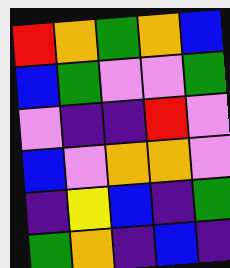[["red", "orange", "green", "orange", "blue"], ["blue", "green", "violet", "violet", "green"], ["violet", "indigo", "indigo", "red", "violet"], ["blue", "violet", "orange", "orange", "violet"], ["indigo", "yellow", "blue", "indigo", "green"], ["green", "orange", "indigo", "blue", "indigo"]]